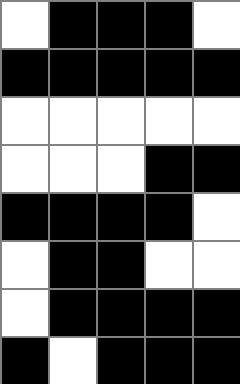[["white", "black", "black", "black", "white"], ["black", "black", "black", "black", "black"], ["white", "white", "white", "white", "white"], ["white", "white", "white", "black", "black"], ["black", "black", "black", "black", "white"], ["white", "black", "black", "white", "white"], ["white", "black", "black", "black", "black"], ["black", "white", "black", "black", "black"]]